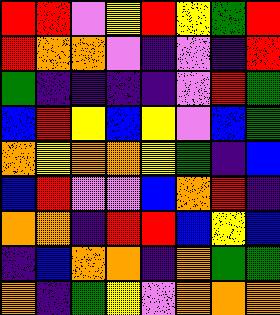[["red", "red", "violet", "yellow", "red", "yellow", "green", "red"], ["red", "orange", "orange", "violet", "indigo", "violet", "indigo", "red"], ["green", "indigo", "indigo", "indigo", "indigo", "violet", "red", "green"], ["blue", "red", "yellow", "blue", "yellow", "violet", "blue", "green"], ["orange", "yellow", "orange", "orange", "yellow", "green", "indigo", "blue"], ["blue", "red", "violet", "violet", "blue", "orange", "red", "indigo"], ["orange", "orange", "indigo", "red", "red", "blue", "yellow", "blue"], ["indigo", "blue", "orange", "orange", "indigo", "orange", "green", "green"], ["orange", "indigo", "green", "yellow", "violet", "orange", "orange", "orange"]]